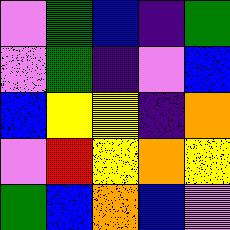[["violet", "green", "blue", "indigo", "green"], ["violet", "green", "indigo", "violet", "blue"], ["blue", "yellow", "yellow", "indigo", "orange"], ["violet", "red", "yellow", "orange", "yellow"], ["green", "blue", "orange", "blue", "violet"]]